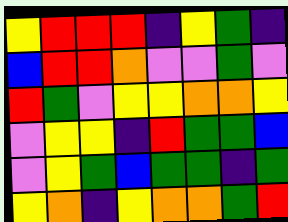[["yellow", "red", "red", "red", "indigo", "yellow", "green", "indigo"], ["blue", "red", "red", "orange", "violet", "violet", "green", "violet"], ["red", "green", "violet", "yellow", "yellow", "orange", "orange", "yellow"], ["violet", "yellow", "yellow", "indigo", "red", "green", "green", "blue"], ["violet", "yellow", "green", "blue", "green", "green", "indigo", "green"], ["yellow", "orange", "indigo", "yellow", "orange", "orange", "green", "red"]]